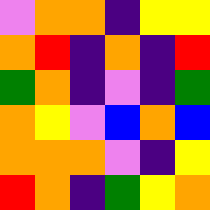[["violet", "orange", "orange", "indigo", "yellow", "yellow"], ["orange", "red", "indigo", "orange", "indigo", "red"], ["green", "orange", "indigo", "violet", "indigo", "green"], ["orange", "yellow", "violet", "blue", "orange", "blue"], ["orange", "orange", "orange", "violet", "indigo", "yellow"], ["red", "orange", "indigo", "green", "yellow", "orange"]]